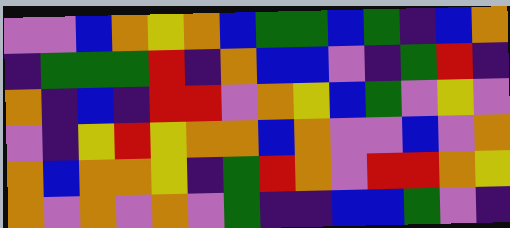[["violet", "violet", "blue", "orange", "yellow", "orange", "blue", "green", "green", "blue", "green", "indigo", "blue", "orange"], ["indigo", "green", "green", "green", "red", "indigo", "orange", "blue", "blue", "violet", "indigo", "green", "red", "indigo"], ["orange", "indigo", "blue", "indigo", "red", "red", "violet", "orange", "yellow", "blue", "green", "violet", "yellow", "violet"], ["violet", "indigo", "yellow", "red", "yellow", "orange", "orange", "blue", "orange", "violet", "violet", "blue", "violet", "orange"], ["orange", "blue", "orange", "orange", "yellow", "indigo", "green", "red", "orange", "violet", "red", "red", "orange", "yellow"], ["orange", "violet", "orange", "violet", "orange", "violet", "green", "indigo", "indigo", "blue", "blue", "green", "violet", "indigo"]]